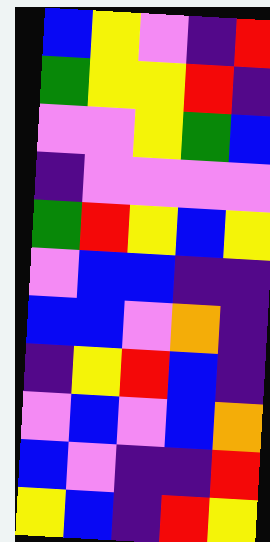[["blue", "yellow", "violet", "indigo", "red"], ["green", "yellow", "yellow", "red", "indigo"], ["violet", "violet", "yellow", "green", "blue"], ["indigo", "violet", "violet", "violet", "violet"], ["green", "red", "yellow", "blue", "yellow"], ["violet", "blue", "blue", "indigo", "indigo"], ["blue", "blue", "violet", "orange", "indigo"], ["indigo", "yellow", "red", "blue", "indigo"], ["violet", "blue", "violet", "blue", "orange"], ["blue", "violet", "indigo", "indigo", "red"], ["yellow", "blue", "indigo", "red", "yellow"]]